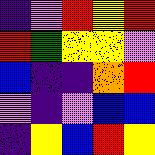[["indigo", "violet", "red", "yellow", "red"], ["red", "green", "yellow", "yellow", "violet"], ["blue", "indigo", "indigo", "orange", "red"], ["violet", "indigo", "violet", "blue", "blue"], ["indigo", "yellow", "blue", "red", "yellow"]]